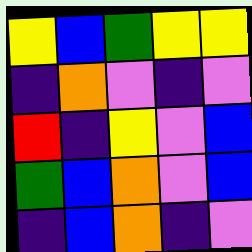[["yellow", "blue", "green", "yellow", "yellow"], ["indigo", "orange", "violet", "indigo", "violet"], ["red", "indigo", "yellow", "violet", "blue"], ["green", "blue", "orange", "violet", "blue"], ["indigo", "blue", "orange", "indigo", "violet"]]